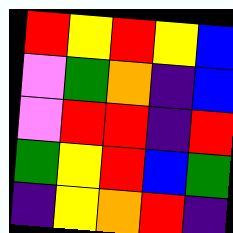[["red", "yellow", "red", "yellow", "blue"], ["violet", "green", "orange", "indigo", "blue"], ["violet", "red", "red", "indigo", "red"], ["green", "yellow", "red", "blue", "green"], ["indigo", "yellow", "orange", "red", "indigo"]]